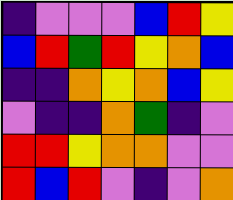[["indigo", "violet", "violet", "violet", "blue", "red", "yellow"], ["blue", "red", "green", "red", "yellow", "orange", "blue"], ["indigo", "indigo", "orange", "yellow", "orange", "blue", "yellow"], ["violet", "indigo", "indigo", "orange", "green", "indigo", "violet"], ["red", "red", "yellow", "orange", "orange", "violet", "violet"], ["red", "blue", "red", "violet", "indigo", "violet", "orange"]]